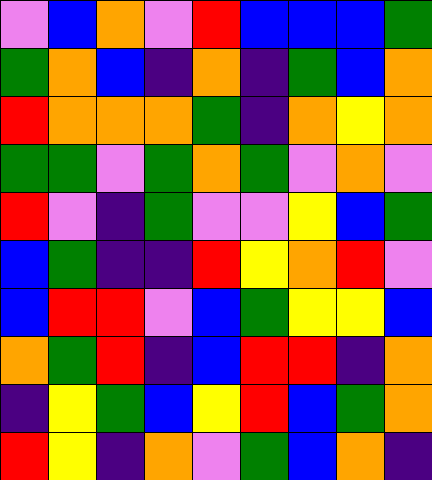[["violet", "blue", "orange", "violet", "red", "blue", "blue", "blue", "green"], ["green", "orange", "blue", "indigo", "orange", "indigo", "green", "blue", "orange"], ["red", "orange", "orange", "orange", "green", "indigo", "orange", "yellow", "orange"], ["green", "green", "violet", "green", "orange", "green", "violet", "orange", "violet"], ["red", "violet", "indigo", "green", "violet", "violet", "yellow", "blue", "green"], ["blue", "green", "indigo", "indigo", "red", "yellow", "orange", "red", "violet"], ["blue", "red", "red", "violet", "blue", "green", "yellow", "yellow", "blue"], ["orange", "green", "red", "indigo", "blue", "red", "red", "indigo", "orange"], ["indigo", "yellow", "green", "blue", "yellow", "red", "blue", "green", "orange"], ["red", "yellow", "indigo", "orange", "violet", "green", "blue", "orange", "indigo"]]